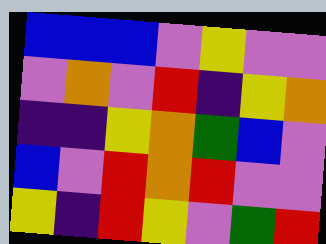[["blue", "blue", "blue", "violet", "yellow", "violet", "violet"], ["violet", "orange", "violet", "red", "indigo", "yellow", "orange"], ["indigo", "indigo", "yellow", "orange", "green", "blue", "violet"], ["blue", "violet", "red", "orange", "red", "violet", "violet"], ["yellow", "indigo", "red", "yellow", "violet", "green", "red"]]